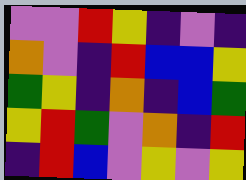[["violet", "violet", "red", "yellow", "indigo", "violet", "indigo"], ["orange", "violet", "indigo", "red", "blue", "blue", "yellow"], ["green", "yellow", "indigo", "orange", "indigo", "blue", "green"], ["yellow", "red", "green", "violet", "orange", "indigo", "red"], ["indigo", "red", "blue", "violet", "yellow", "violet", "yellow"]]